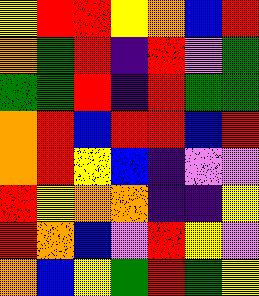[["yellow", "red", "red", "yellow", "orange", "blue", "red"], ["orange", "green", "red", "indigo", "red", "violet", "green"], ["green", "green", "red", "indigo", "red", "green", "green"], ["orange", "red", "blue", "red", "red", "blue", "red"], ["orange", "red", "yellow", "blue", "indigo", "violet", "violet"], ["red", "yellow", "orange", "orange", "indigo", "indigo", "yellow"], ["red", "orange", "blue", "violet", "red", "yellow", "violet"], ["orange", "blue", "yellow", "green", "red", "green", "yellow"]]